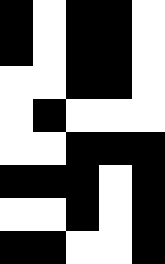[["black", "white", "black", "black", "white"], ["black", "white", "black", "black", "white"], ["white", "white", "black", "black", "white"], ["white", "black", "white", "white", "white"], ["white", "white", "black", "black", "black"], ["black", "black", "black", "white", "black"], ["white", "white", "black", "white", "black"], ["black", "black", "white", "white", "black"]]